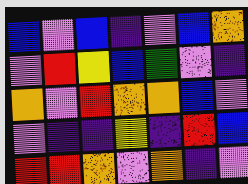[["blue", "violet", "blue", "indigo", "violet", "blue", "orange"], ["violet", "red", "yellow", "blue", "green", "violet", "indigo"], ["orange", "violet", "red", "orange", "orange", "blue", "violet"], ["violet", "indigo", "indigo", "yellow", "indigo", "red", "blue"], ["red", "red", "orange", "violet", "orange", "indigo", "violet"]]